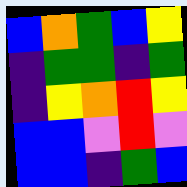[["blue", "orange", "green", "blue", "yellow"], ["indigo", "green", "green", "indigo", "green"], ["indigo", "yellow", "orange", "red", "yellow"], ["blue", "blue", "violet", "red", "violet"], ["blue", "blue", "indigo", "green", "blue"]]